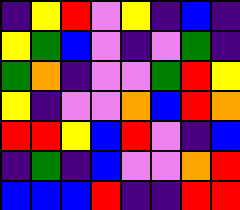[["indigo", "yellow", "red", "violet", "yellow", "indigo", "blue", "indigo"], ["yellow", "green", "blue", "violet", "indigo", "violet", "green", "indigo"], ["green", "orange", "indigo", "violet", "violet", "green", "red", "yellow"], ["yellow", "indigo", "violet", "violet", "orange", "blue", "red", "orange"], ["red", "red", "yellow", "blue", "red", "violet", "indigo", "blue"], ["indigo", "green", "indigo", "blue", "violet", "violet", "orange", "red"], ["blue", "blue", "blue", "red", "indigo", "indigo", "red", "red"]]